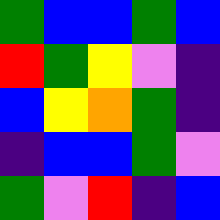[["green", "blue", "blue", "green", "blue"], ["red", "green", "yellow", "violet", "indigo"], ["blue", "yellow", "orange", "green", "indigo"], ["indigo", "blue", "blue", "green", "violet"], ["green", "violet", "red", "indigo", "blue"]]